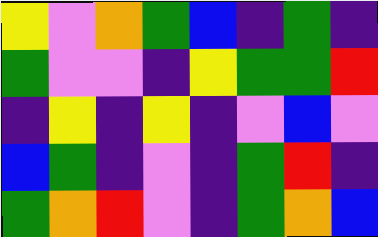[["yellow", "violet", "orange", "green", "blue", "indigo", "green", "indigo"], ["green", "violet", "violet", "indigo", "yellow", "green", "green", "red"], ["indigo", "yellow", "indigo", "yellow", "indigo", "violet", "blue", "violet"], ["blue", "green", "indigo", "violet", "indigo", "green", "red", "indigo"], ["green", "orange", "red", "violet", "indigo", "green", "orange", "blue"]]